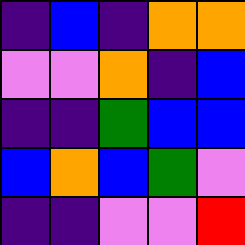[["indigo", "blue", "indigo", "orange", "orange"], ["violet", "violet", "orange", "indigo", "blue"], ["indigo", "indigo", "green", "blue", "blue"], ["blue", "orange", "blue", "green", "violet"], ["indigo", "indigo", "violet", "violet", "red"]]